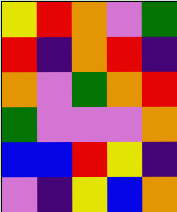[["yellow", "red", "orange", "violet", "green"], ["red", "indigo", "orange", "red", "indigo"], ["orange", "violet", "green", "orange", "red"], ["green", "violet", "violet", "violet", "orange"], ["blue", "blue", "red", "yellow", "indigo"], ["violet", "indigo", "yellow", "blue", "orange"]]